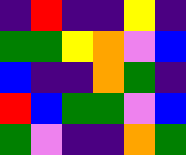[["indigo", "red", "indigo", "indigo", "yellow", "indigo"], ["green", "green", "yellow", "orange", "violet", "blue"], ["blue", "indigo", "indigo", "orange", "green", "indigo"], ["red", "blue", "green", "green", "violet", "blue"], ["green", "violet", "indigo", "indigo", "orange", "green"]]